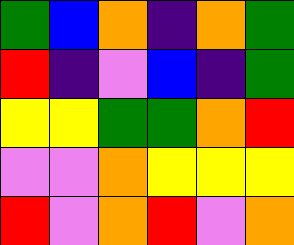[["green", "blue", "orange", "indigo", "orange", "green"], ["red", "indigo", "violet", "blue", "indigo", "green"], ["yellow", "yellow", "green", "green", "orange", "red"], ["violet", "violet", "orange", "yellow", "yellow", "yellow"], ["red", "violet", "orange", "red", "violet", "orange"]]